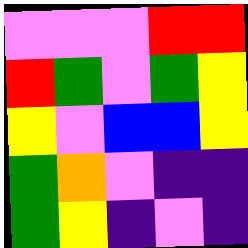[["violet", "violet", "violet", "red", "red"], ["red", "green", "violet", "green", "yellow"], ["yellow", "violet", "blue", "blue", "yellow"], ["green", "orange", "violet", "indigo", "indigo"], ["green", "yellow", "indigo", "violet", "indigo"]]